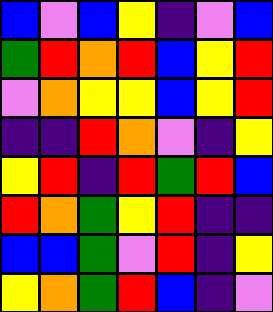[["blue", "violet", "blue", "yellow", "indigo", "violet", "blue"], ["green", "red", "orange", "red", "blue", "yellow", "red"], ["violet", "orange", "yellow", "yellow", "blue", "yellow", "red"], ["indigo", "indigo", "red", "orange", "violet", "indigo", "yellow"], ["yellow", "red", "indigo", "red", "green", "red", "blue"], ["red", "orange", "green", "yellow", "red", "indigo", "indigo"], ["blue", "blue", "green", "violet", "red", "indigo", "yellow"], ["yellow", "orange", "green", "red", "blue", "indigo", "violet"]]